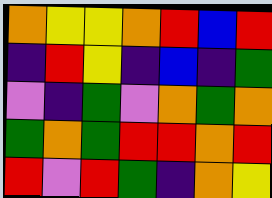[["orange", "yellow", "yellow", "orange", "red", "blue", "red"], ["indigo", "red", "yellow", "indigo", "blue", "indigo", "green"], ["violet", "indigo", "green", "violet", "orange", "green", "orange"], ["green", "orange", "green", "red", "red", "orange", "red"], ["red", "violet", "red", "green", "indigo", "orange", "yellow"]]